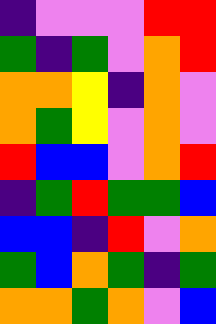[["indigo", "violet", "violet", "violet", "red", "red"], ["green", "indigo", "green", "violet", "orange", "red"], ["orange", "orange", "yellow", "indigo", "orange", "violet"], ["orange", "green", "yellow", "violet", "orange", "violet"], ["red", "blue", "blue", "violet", "orange", "red"], ["indigo", "green", "red", "green", "green", "blue"], ["blue", "blue", "indigo", "red", "violet", "orange"], ["green", "blue", "orange", "green", "indigo", "green"], ["orange", "orange", "green", "orange", "violet", "blue"]]